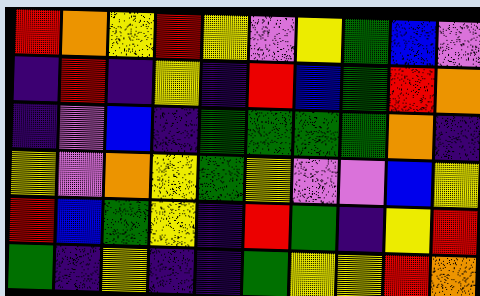[["red", "orange", "yellow", "red", "yellow", "violet", "yellow", "green", "blue", "violet"], ["indigo", "red", "indigo", "yellow", "indigo", "red", "blue", "green", "red", "orange"], ["indigo", "violet", "blue", "indigo", "green", "green", "green", "green", "orange", "indigo"], ["yellow", "violet", "orange", "yellow", "green", "yellow", "violet", "violet", "blue", "yellow"], ["red", "blue", "green", "yellow", "indigo", "red", "green", "indigo", "yellow", "red"], ["green", "indigo", "yellow", "indigo", "indigo", "green", "yellow", "yellow", "red", "orange"]]